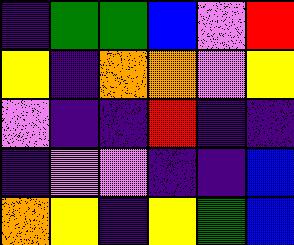[["indigo", "green", "green", "blue", "violet", "red"], ["yellow", "indigo", "orange", "orange", "violet", "yellow"], ["violet", "indigo", "indigo", "red", "indigo", "indigo"], ["indigo", "violet", "violet", "indigo", "indigo", "blue"], ["orange", "yellow", "indigo", "yellow", "green", "blue"]]